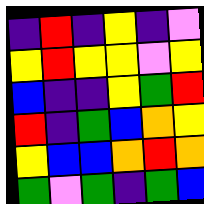[["indigo", "red", "indigo", "yellow", "indigo", "violet"], ["yellow", "red", "yellow", "yellow", "violet", "yellow"], ["blue", "indigo", "indigo", "yellow", "green", "red"], ["red", "indigo", "green", "blue", "orange", "yellow"], ["yellow", "blue", "blue", "orange", "red", "orange"], ["green", "violet", "green", "indigo", "green", "blue"]]